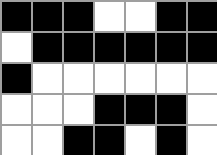[["black", "black", "black", "white", "white", "black", "black"], ["white", "black", "black", "black", "black", "black", "black"], ["black", "white", "white", "white", "white", "white", "white"], ["white", "white", "white", "black", "black", "black", "white"], ["white", "white", "black", "black", "white", "black", "white"]]